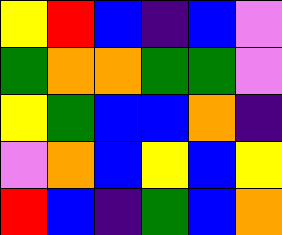[["yellow", "red", "blue", "indigo", "blue", "violet"], ["green", "orange", "orange", "green", "green", "violet"], ["yellow", "green", "blue", "blue", "orange", "indigo"], ["violet", "orange", "blue", "yellow", "blue", "yellow"], ["red", "blue", "indigo", "green", "blue", "orange"]]